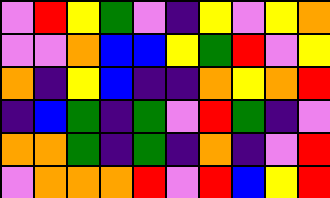[["violet", "red", "yellow", "green", "violet", "indigo", "yellow", "violet", "yellow", "orange"], ["violet", "violet", "orange", "blue", "blue", "yellow", "green", "red", "violet", "yellow"], ["orange", "indigo", "yellow", "blue", "indigo", "indigo", "orange", "yellow", "orange", "red"], ["indigo", "blue", "green", "indigo", "green", "violet", "red", "green", "indigo", "violet"], ["orange", "orange", "green", "indigo", "green", "indigo", "orange", "indigo", "violet", "red"], ["violet", "orange", "orange", "orange", "red", "violet", "red", "blue", "yellow", "red"]]